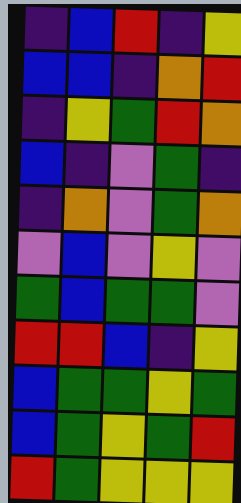[["indigo", "blue", "red", "indigo", "yellow"], ["blue", "blue", "indigo", "orange", "red"], ["indigo", "yellow", "green", "red", "orange"], ["blue", "indigo", "violet", "green", "indigo"], ["indigo", "orange", "violet", "green", "orange"], ["violet", "blue", "violet", "yellow", "violet"], ["green", "blue", "green", "green", "violet"], ["red", "red", "blue", "indigo", "yellow"], ["blue", "green", "green", "yellow", "green"], ["blue", "green", "yellow", "green", "red"], ["red", "green", "yellow", "yellow", "yellow"]]